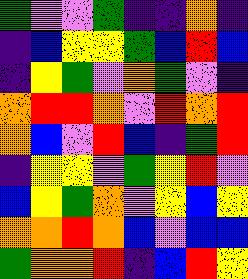[["green", "violet", "violet", "green", "indigo", "indigo", "orange", "indigo"], ["indigo", "blue", "yellow", "yellow", "green", "blue", "red", "blue"], ["indigo", "yellow", "green", "violet", "orange", "green", "violet", "indigo"], ["orange", "red", "red", "orange", "violet", "red", "orange", "red"], ["orange", "blue", "violet", "red", "blue", "indigo", "green", "red"], ["indigo", "yellow", "yellow", "violet", "green", "yellow", "red", "violet"], ["blue", "yellow", "green", "orange", "violet", "yellow", "blue", "yellow"], ["orange", "orange", "red", "orange", "blue", "violet", "blue", "blue"], ["green", "orange", "orange", "red", "indigo", "blue", "red", "yellow"]]